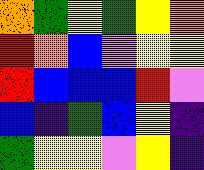[["orange", "green", "yellow", "green", "yellow", "orange"], ["red", "orange", "blue", "violet", "yellow", "yellow"], ["red", "blue", "blue", "blue", "red", "violet"], ["blue", "indigo", "green", "blue", "yellow", "indigo"], ["green", "yellow", "yellow", "violet", "yellow", "indigo"]]